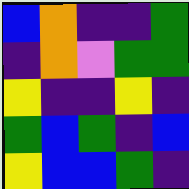[["blue", "orange", "indigo", "indigo", "green"], ["indigo", "orange", "violet", "green", "green"], ["yellow", "indigo", "indigo", "yellow", "indigo"], ["green", "blue", "green", "indigo", "blue"], ["yellow", "blue", "blue", "green", "indigo"]]